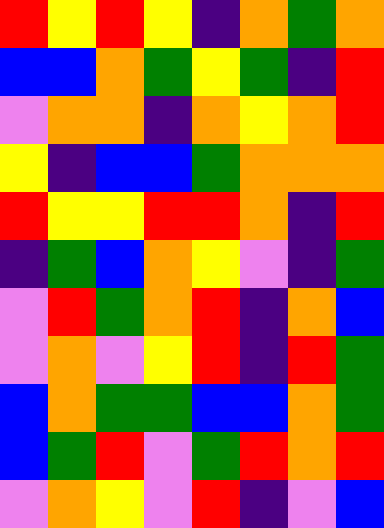[["red", "yellow", "red", "yellow", "indigo", "orange", "green", "orange"], ["blue", "blue", "orange", "green", "yellow", "green", "indigo", "red"], ["violet", "orange", "orange", "indigo", "orange", "yellow", "orange", "red"], ["yellow", "indigo", "blue", "blue", "green", "orange", "orange", "orange"], ["red", "yellow", "yellow", "red", "red", "orange", "indigo", "red"], ["indigo", "green", "blue", "orange", "yellow", "violet", "indigo", "green"], ["violet", "red", "green", "orange", "red", "indigo", "orange", "blue"], ["violet", "orange", "violet", "yellow", "red", "indigo", "red", "green"], ["blue", "orange", "green", "green", "blue", "blue", "orange", "green"], ["blue", "green", "red", "violet", "green", "red", "orange", "red"], ["violet", "orange", "yellow", "violet", "red", "indigo", "violet", "blue"]]